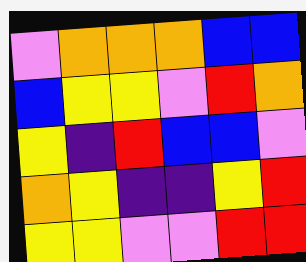[["violet", "orange", "orange", "orange", "blue", "blue"], ["blue", "yellow", "yellow", "violet", "red", "orange"], ["yellow", "indigo", "red", "blue", "blue", "violet"], ["orange", "yellow", "indigo", "indigo", "yellow", "red"], ["yellow", "yellow", "violet", "violet", "red", "red"]]